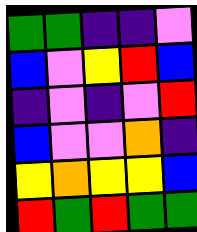[["green", "green", "indigo", "indigo", "violet"], ["blue", "violet", "yellow", "red", "blue"], ["indigo", "violet", "indigo", "violet", "red"], ["blue", "violet", "violet", "orange", "indigo"], ["yellow", "orange", "yellow", "yellow", "blue"], ["red", "green", "red", "green", "green"]]